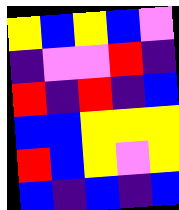[["yellow", "blue", "yellow", "blue", "violet"], ["indigo", "violet", "violet", "red", "indigo"], ["red", "indigo", "red", "indigo", "blue"], ["blue", "blue", "yellow", "yellow", "yellow"], ["red", "blue", "yellow", "violet", "yellow"], ["blue", "indigo", "blue", "indigo", "blue"]]